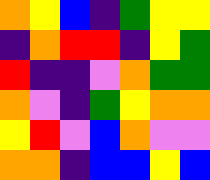[["orange", "yellow", "blue", "indigo", "green", "yellow", "yellow"], ["indigo", "orange", "red", "red", "indigo", "yellow", "green"], ["red", "indigo", "indigo", "violet", "orange", "green", "green"], ["orange", "violet", "indigo", "green", "yellow", "orange", "orange"], ["yellow", "red", "violet", "blue", "orange", "violet", "violet"], ["orange", "orange", "indigo", "blue", "blue", "yellow", "blue"]]